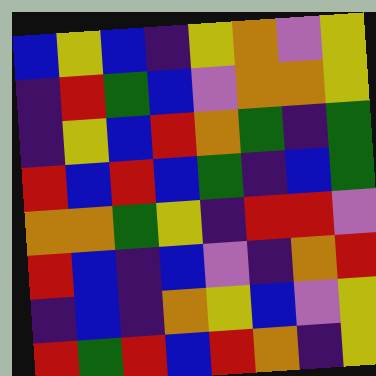[["blue", "yellow", "blue", "indigo", "yellow", "orange", "violet", "yellow"], ["indigo", "red", "green", "blue", "violet", "orange", "orange", "yellow"], ["indigo", "yellow", "blue", "red", "orange", "green", "indigo", "green"], ["red", "blue", "red", "blue", "green", "indigo", "blue", "green"], ["orange", "orange", "green", "yellow", "indigo", "red", "red", "violet"], ["red", "blue", "indigo", "blue", "violet", "indigo", "orange", "red"], ["indigo", "blue", "indigo", "orange", "yellow", "blue", "violet", "yellow"], ["red", "green", "red", "blue", "red", "orange", "indigo", "yellow"]]